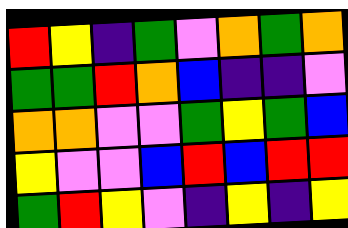[["red", "yellow", "indigo", "green", "violet", "orange", "green", "orange"], ["green", "green", "red", "orange", "blue", "indigo", "indigo", "violet"], ["orange", "orange", "violet", "violet", "green", "yellow", "green", "blue"], ["yellow", "violet", "violet", "blue", "red", "blue", "red", "red"], ["green", "red", "yellow", "violet", "indigo", "yellow", "indigo", "yellow"]]